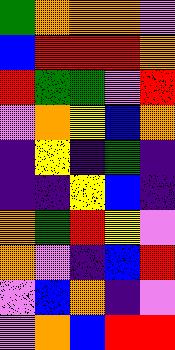[["green", "orange", "orange", "orange", "violet"], ["blue", "red", "red", "red", "orange"], ["red", "green", "green", "violet", "red"], ["violet", "orange", "yellow", "blue", "orange"], ["indigo", "yellow", "indigo", "green", "indigo"], ["indigo", "indigo", "yellow", "blue", "indigo"], ["orange", "green", "red", "yellow", "violet"], ["orange", "violet", "indigo", "blue", "red"], ["violet", "blue", "orange", "indigo", "violet"], ["violet", "orange", "blue", "red", "red"]]